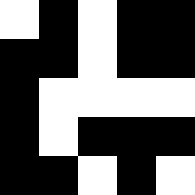[["white", "black", "white", "black", "black"], ["black", "black", "white", "black", "black"], ["black", "white", "white", "white", "white"], ["black", "white", "black", "black", "black"], ["black", "black", "white", "black", "white"]]